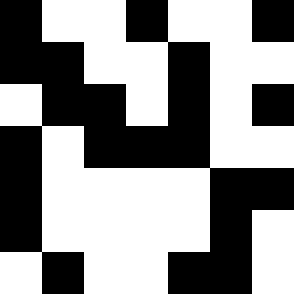[["black", "white", "white", "black", "white", "white", "black"], ["black", "black", "white", "white", "black", "white", "white"], ["white", "black", "black", "white", "black", "white", "black"], ["black", "white", "black", "black", "black", "white", "white"], ["black", "white", "white", "white", "white", "black", "black"], ["black", "white", "white", "white", "white", "black", "white"], ["white", "black", "white", "white", "black", "black", "white"]]